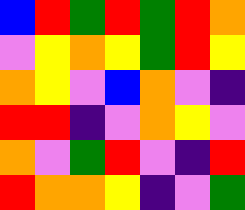[["blue", "red", "green", "red", "green", "red", "orange"], ["violet", "yellow", "orange", "yellow", "green", "red", "yellow"], ["orange", "yellow", "violet", "blue", "orange", "violet", "indigo"], ["red", "red", "indigo", "violet", "orange", "yellow", "violet"], ["orange", "violet", "green", "red", "violet", "indigo", "red"], ["red", "orange", "orange", "yellow", "indigo", "violet", "green"]]